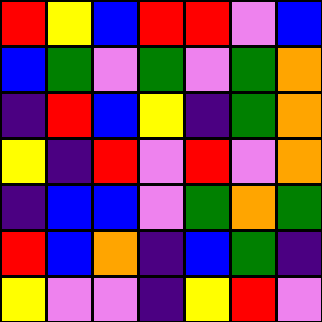[["red", "yellow", "blue", "red", "red", "violet", "blue"], ["blue", "green", "violet", "green", "violet", "green", "orange"], ["indigo", "red", "blue", "yellow", "indigo", "green", "orange"], ["yellow", "indigo", "red", "violet", "red", "violet", "orange"], ["indigo", "blue", "blue", "violet", "green", "orange", "green"], ["red", "blue", "orange", "indigo", "blue", "green", "indigo"], ["yellow", "violet", "violet", "indigo", "yellow", "red", "violet"]]